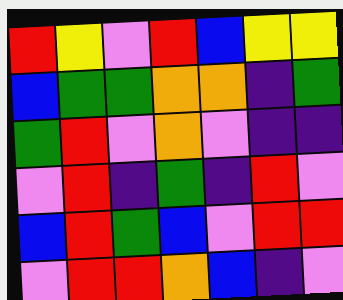[["red", "yellow", "violet", "red", "blue", "yellow", "yellow"], ["blue", "green", "green", "orange", "orange", "indigo", "green"], ["green", "red", "violet", "orange", "violet", "indigo", "indigo"], ["violet", "red", "indigo", "green", "indigo", "red", "violet"], ["blue", "red", "green", "blue", "violet", "red", "red"], ["violet", "red", "red", "orange", "blue", "indigo", "violet"]]